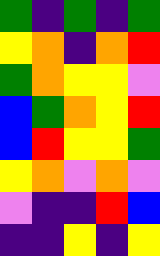[["green", "indigo", "green", "indigo", "green"], ["yellow", "orange", "indigo", "orange", "red"], ["green", "orange", "yellow", "yellow", "violet"], ["blue", "green", "orange", "yellow", "red"], ["blue", "red", "yellow", "yellow", "green"], ["yellow", "orange", "violet", "orange", "violet"], ["violet", "indigo", "indigo", "red", "blue"], ["indigo", "indigo", "yellow", "indigo", "yellow"]]